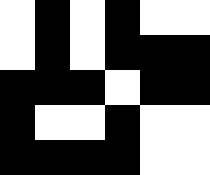[["white", "black", "white", "black", "white", "white"], ["white", "black", "white", "black", "black", "black"], ["black", "black", "black", "white", "black", "black"], ["black", "white", "white", "black", "white", "white"], ["black", "black", "black", "black", "white", "white"]]